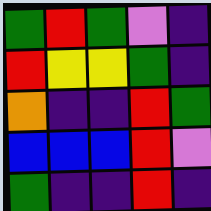[["green", "red", "green", "violet", "indigo"], ["red", "yellow", "yellow", "green", "indigo"], ["orange", "indigo", "indigo", "red", "green"], ["blue", "blue", "blue", "red", "violet"], ["green", "indigo", "indigo", "red", "indigo"]]